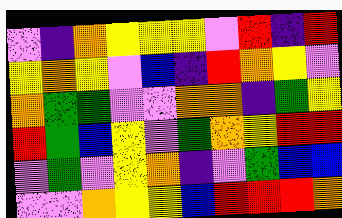[["violet", "indigo", "orange", "yellow", "yellow", "yellow", "violet", "red", "indigo", "red"], ["yellow", "orange", "yellow", "violet", "blue", "indigo", "red", "orange", "yellow", "violet"], ["orange", "green", "green", "violet", "violet", "orange", "orange", "indigo", "green", "yellow"], ["red", "green", "blue", "yellow", "violet", "green", "orange", "yellow", "red", "red"], ["violet", "green", "violet", "yellow", "orange", "indigo", "violet", "green", "blue", "blue"], ["violet", "violet", "orange", "yellow", "yellow", "blue", "red", "red", "red", "orange"]]